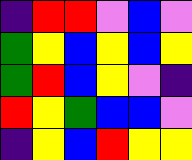[["indigo", "red", "red", "violet", "blue", "violet"], ["green", "yellow", "blue", "yellow", "blue", "yellow"], ["green", "red", "blue", "yellow", "violet", "indigo"], ["red", "yellow", "green", "blue", "blue", "violet"], ["indigo", "yellow", "blue", "red", "yellow", "yellow"]]